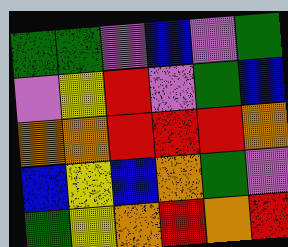[["green", "green", "violet", "blue", "violet", "green"], ["violet", "yellow", "red", "violet", "green", "blue"], ["orange", "orange", "red", "red", "red", "orange"], ["blue", "yellow", "blue", "orange", "green", "violet"], ["green", "yellow", "orange", "red", "orange", "red"]]